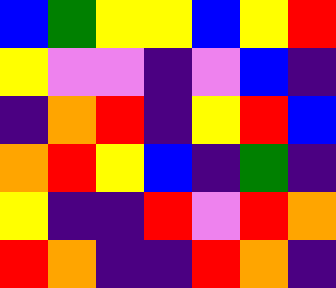[["blue", "green", "yellow", "yellow", "blue", "yellow", "red"], ["yellow", "violet", "violet", "indigo", "violet", "blue", "indigo"], ["indigo", "orange", "red", "indigo", "yellow", "red", "blue"], ["orange", "red", "yellow", "blue", "indigo", "green", "indigo"], ["yellow", "indigo", "indigo", "red", "violet", "red", "orange"], ["red", "orange", "indigo", "indigo", "red", "orange", "indigo"]]